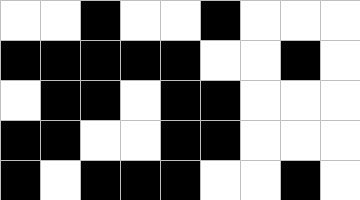[["white", "white", "black", "white", "white", "black", "white", "white", "white"], ["black", "black", "black", "black", "black", "white", "white", "black", "white"], ["white", "black", "black", "white", "black", "black", "white", "white", "white"], ["black", "black", "white", "white", "black", "black", "white", "white", "white"], ["black", "white", "black", "black", "black", "white", "white", "black", "white"]]